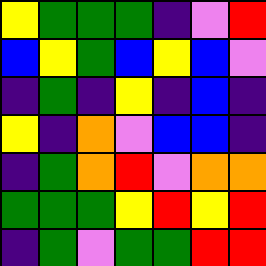[["yellow", "green", "green", "green", "indigo", "violet", "red"], ["blue", "yellow", "green", "blue", "yellow", "blue", "violet"], ["indigo", "green", "indigo", "yellow", "indigo", "blue", "indigo"], ["yellow", "indigo", "orange", "violet", "blue", "blue", "indigo"], ["indigo", "green", "orange", "red", "violet", "orange", "orange"], ["green", "green", "green", "yellow", "red", "yellow", "red"], ["indigo", "green", "violet", "green", "green", "red", "red"]]